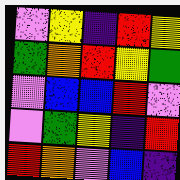[["violet", "yellow", "indigo", "red", "yellow"], ["green", "orange", "red", "yellow", "green"], ["violet", "blue", "blue", "red", "violet"], ["violet", "green", "yellow", "indigo", "red"], ["red", "orange", "violet", "blue", "indigo"]]